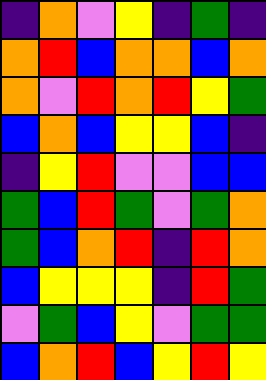[["indigo", "orange", "violet", "yellow", "indigo", "green", "indigo"], ["orange", "red", "blue", "orange", "orange", "blue", "orange"], ["orange", "violet", "red", "orange", "red", "yellow", "green"], ["blue", "orange", "blue", "yellow", "yellow", "blue", "indigo"], ["indigo", "yellow", "red", "violet", "violet", "blue", "blue"], ["green", "blue", "red", "green", "violet", "green", "orange"], ["green", "blue", "orange", "red", "indigo", "red", "orange"], ["blue", "yellow", "yellow", "yellow", "indigo", "red", "green"], ["violet", "green", "blue", "yellow", "violet", "green", "green"], ["blue", "orange", "red", "blue", "yellow", "red", "yellow"]]